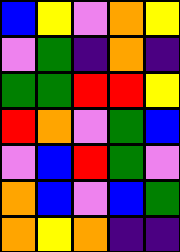[["blue", "yellow", "violet", "orange", "yellow"], ["violet", "green", "indigo", "orange", "indigo"], ["green", "green", "red", "red", "yellow"], ["red", "orange", "violet", "green", "blue"], ["violet", "blue", "red", "green", "violet"], ["orange", "blue", "violet", "blue", "green"], ["orange", "yellow", "orange", "indigo", "indigo"]]